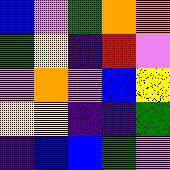[["blue", "violet", "green", "orange", "orange"], ["green", "yellow", "indigo", "red", "violet"], ["violet", "orange", "violet", "blue", "yellow"], ["yellow", "yellow", "indigo", "indigo", "green"], ["indigo", "blue", "blue", "green", "violet"]]